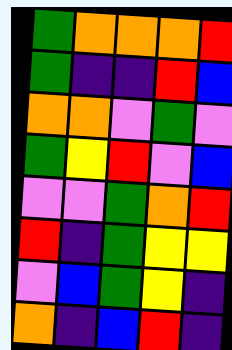[["green", "orange", "orange", "orange", "red"], ["green", "indigo", "indigo", "red", "blue"], ["orange", "orange", "violet", "green", "violet"], ["green", "yellow", "red", "violet", "blue"], ["violet", "violet", "green", "orange", "red"], ["red", "indigo", "green", "yellow", "yellow"], ["violet", "blue", "green", "yellow", "indigo"], ["orange", "indigo", "blue", "red", "indigo"]]